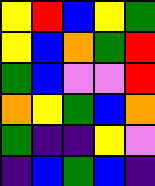[["yellow", "red", "blue", "yellow", "green"], ["yellow", "blue", "orange", "green", "red"], ["green", "blue", "violet", "violet", "red"], ["orange", "yellow", "green", "blue", "orange"], ["green", "indigo", "indigo", "yellow", "violet"], ["indigo", "blue", "green", "blue", "indigo"]]